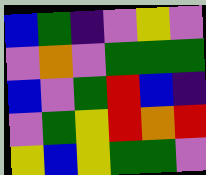[["blue", "green", "indigo", "violet", "yellow", "violet"], ["violet", "orange", "violet", "green", "green", "green"], ["blue", "violet", "green", "red", "blue", "indigo"], ["violet", "green", "yellow", "red", "orange", "red"], ["yellow", "blue", "yellow", "green", "green", "violet"]]